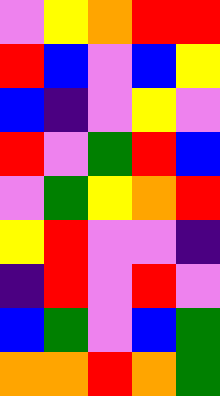[["violet", "yellow", "orange", "red", "red"], ["red", "blue", "violet", "blue", "yellow"], ["blue", "indigo", "violet", "yellow", "violet"], ["red", "violet", "green", "red", "blue"], ["violet", "green", "yellow", "orange", "red"], ["yellow", "red", "violet", "violet", "indigo"], ["indigo", "red", "violet", "red", "violet"], ["blue", "green", "violet", "blue", "green"], ["orange", "orange", "red", "orange", "green"]]